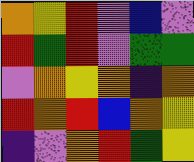[["orange", "yellow", "red", "violet", "blue", "violet"], ["red", "green", "red", "violet", "green", "green"], ["violet", "orange", "yellow", "orange", "indigo", "orange"], ["red", "orange", "red", "blue", "orange", "yellow"], ["indigo", "violet", "orange", "red", "green", "yellow"]]